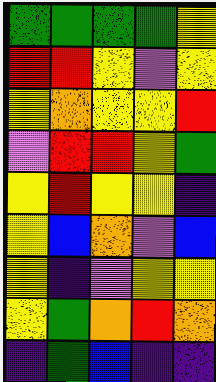[["green", "green", "green", "green", "yellow"], ["red", "red", "yellow", "violet", "yellow"], ["yellow", "orange", "yellow", "yellow", "red"], ["violet", "red", "red", "yellow", "green"], ["yellow", "red", "yellow", "yellow", "indigo"], ["yellow", "blue", "orange", "violet", "blue"], ["yellow", "indigo", "violet", "yellow", "yellow"], ["yellow", "green", "orange", "red", "orange"], ["indigo", "green", "blue", "indigo", "indigo"]]